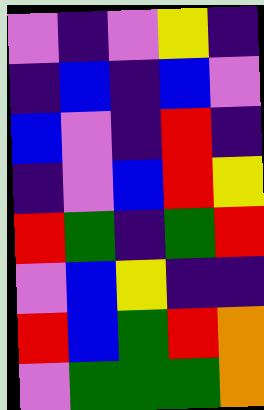[["violet", "indigo", "violet", "yellow", "indigo"], ["indigo", "blue", "indigo", "blue", "violet"], ["blue", "violet", "indigo", "red", "indigo"], ["indigo", "violet", "blue", "red", "yellow"], ["red", "green", "indigo", "green", "red"], ["violet", "blue", "yellow", "indigo", "indigo"], ["red", "blue", "green", "red", "orange"], ["violet", "green", "green", "green", "orange"]]